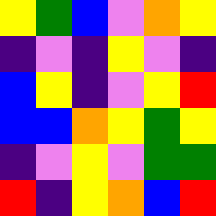[["yellow", "green", "blue", "violet", "orange", "yellow"], ["indigo", "violet", "indigo", "yellow", "violet", "indigo"], ["blue", "yellow", "indigo", "violet", "yellow", "red"], ["blue", "blue", "orange", "yellow", "green", "yellow"], ["indigo", "violet", "yellow", "violet", "green", "green"], ["red", "indigo", "yellow", "orange", "blue", "red"]]